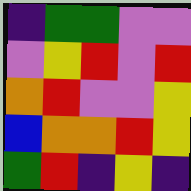[["indigo", "green", "green", "violet", "violet"], ["violet", "yellow", "red", "violet", "red"], ["orange", "red", "violet", "violet", "yellow"], ["blue", "orange", "orange", "red", "yellow"], ["green", "red", "indigo", "yellow", "indigo"]]